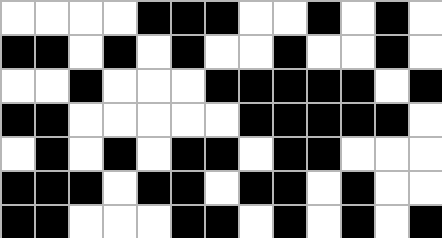[["white", "white", "white", "white", "black", "black", "black", "white", "white", "black", "white", "black", "white"], ["black", "black", "white", "black", "white", "black", "white", "white", "black", "white", "white", "black", "white"], ["white", "white", "black", "white", "white", "white", "black", "black", "black", "black", "black", "white", "black"], ["black", "black", "white", "white", "white", "white", "white", "black", "black", "black", "black", "black", "white"], ["white", "black", "white", "black", "white", "black", "black", "white", "black", "black", "white", "white", "white"], ["black", "black", "black", "white", "black", "black", "white", "black", "black", "white", "black", "white", "white"], ["black", "black", "white", "white", "white", "black", "black", "white", "black", "white", "black", "white", "black"]]